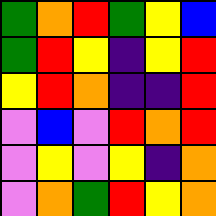[["green", "orange", "red", "green", "yellow", "blue"], ["green", "red", "yellow", "indigo", "yellow", "red"], ["yellow", "red", "orange", "indigo", "indigo", "red"], ["violet", "blue", "violet", "red", "orange", "red"], ["violet", "yellow", "violet", "yellow", "indigo", "orange"], ["violet", "orange", "green", "red", "yellow", "orange"]]